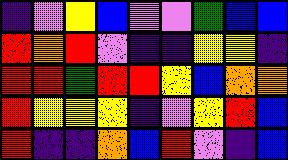[["indigo", "violet", "yellow", "blue", "violet", "violet", "green", "blue", "blue"], ["red", "orange", "red", "violet", "indigo", "indigo", "yellow", "yellow", "indigo"], ["red", "red", "green", "red", "red", "yellow", "blue", "orange", "orange"], ["red", "yellow", "yellow", "yellow", "indigo", "violet", "yellow", "red", "blue"], ["red", "indigo", "indigo", "orange", "blue", "red", "violet", "indigo", "blue"]]